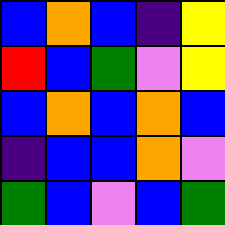[["blue", "orange", "blue", "indigo", "yellow"], ["red", "blue", "green", "violet", "yellow"], ["blue", "orange", "blue", "orange", "blue"], ["indigo", "blue", "blue", "orange", "violet"], ["green", "blue", "violet", "blue", "green"]]